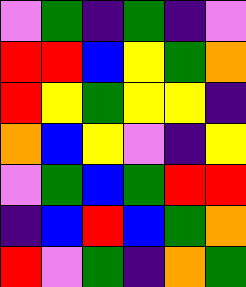[["violet", "green", "indigo", "green", "indigo", "violet"], ["red", "red", "blue", "yellow", "green", "orange"], ["red", "yellow", "green", "yellow", "yellow", "indigo"], ["orange", "blue", "yellow", "violet", "indigo", "yellow"], ["violet", "green", "blue", "green", "red", "red"], ["indigo", "blue", "red", "blue", "green", "orange"], ["red", "violet", "green", "indigo", "orange", "green"]]